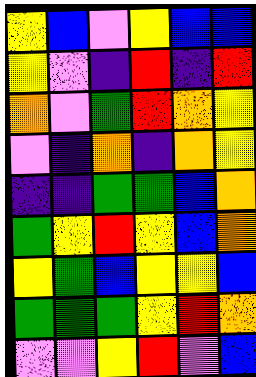[["yellow", "blue", "violet", "yellow", "blue", "blue"], ["yellow", "violet", "indigo", "red", "indigo", "red"], ["orange", "violet", "green", "red", "orange", "yellow"], ["violet", "indigo", "orange", "indigo", "orange", "yellow"], ["indigo", "indigo", "green", "green", "blue", "orange"], ["green", "yellow", "red", "yellow", "blue", "orange"], ["yellow", "green", "blue", "yellow", "yellow", "blue"], ["green", "green", "green", "yellow", "red", "orange"], ["violet", "violet", "yellow", "red", "violet", "blue"]]